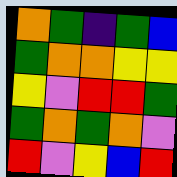[["orange", "green", "indigo", "green", "blue"], ["green", "orange", "orange", "yellow", "yellow"], ["yellow", "violet", "red", "red", "green"], ["green", "orange", "green", "orange", "violet"], ["red", "violet", "yellow", "blue", "red"]]